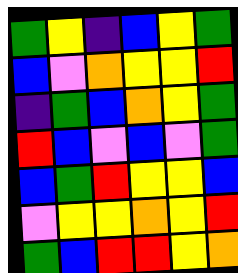[["green", "yellow", "indigo", "blue", "yellow", "green"], ["blue", "violet", "orange", "yellow", "yellow", "red"], ["indigo", "green", "blue", "orange", "yellow", "green"], ["red", "blue", "violet", "blue", "violet", "green"], ["blue", "green", "red", "yellow", "yellow", "blue"], ["violet", "yellow", "yellow", "orange", "yellow", "red"], ["green", "blue", "red", "red", "yellow", "orange"]]